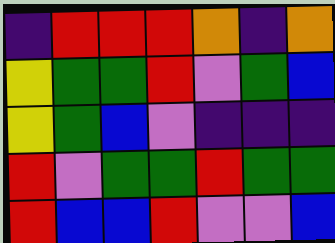[["indigo", "red", "red", "red", "orange", "indigo", "orange"], ["yellow", "green", "green", "red", "violet", "green", "blue"], ["yellow", "green", "blue", "violet", "indigo", "indigo", "indigo"], ["red", "violet", "green", "green", "red", "green", "green"], ["red", "blue", "blue", "red", "violet", "violet", "blue"]]